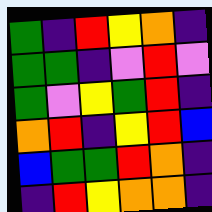[["green", "indigo", "red", "yellow", "orange", "indigo"], ["green", "green", "indigo", "violet", "red", "violet"], ["green", "violet", "yellow", "green", "red", "indigo"], ["orange", "red", "indigo", "yellow", "red", "blue"], ["blue", "green", "green", "red", "orange", "indigo"], ["indigo", "red", "yellow", "orange", "orange", "indigo"]]